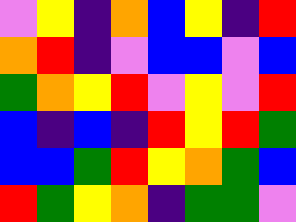[["violet", "yellow", "indigo", "orange", "blue", "yellow", "indigo", "red"], ["orange", "red", "indigo", "violet", "blue", "blue", "violet", "blue"], ["green", "orange", "yellow", "red", "violet", "yellow", "violet", "red"], ["blue", "indigo", "blue", "indigo", "red", "yellow", "red", "green"], ["blue", "blue", "green", "red", "yellow", "orange", "green", "blue"], ["red", "green", "yellow", "orange", "indigo", "green", "green", "violet"]]